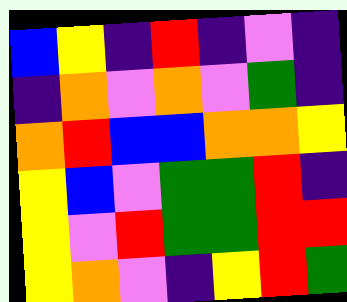[["blue", "yellow", "indigo", "red", "indigo", "violet", "indigo"], ["indigo", "orange", "violet", "orange", "violet", "green", "indigo"], ["orange", "red", "blue", "blue", "orange", "orange", "yellow"], ["yellow", "blue", "violet", "green", "green", "red", "indigo"], ["yellow", "violet", "red", "green", "green", "red", "red"], ["yellow", "orange", "violet", "indigo", "yellow", "red", "green"]]